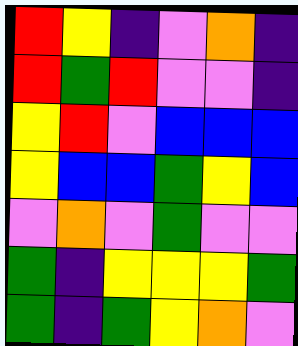[["red", "yellow", "indigo", "violet", "orange", "indigo"], ["red", "green", "red", "violet", "violet", "indigo"], ["yellow", "red", "violet", "blue", "blue", "blue"], ["yellow", "blue", "blue", "green", "yellow", "blue"], ["violet", "orange", "violet", "green", "violet", "violet"], ["green", "indigo", "yellow", "yellow", "yellow", "green"], ["green", "indigo", "green", "yellow", "orange", "violet"]]